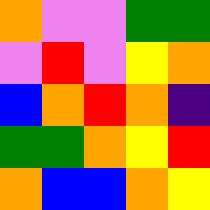[["orange", "violet", "violet", "green", "green"], ["violet", "red", "violet", "yellow", "orange"], ["blue", "orange", "red", "orange", "indigo"], ["green", "green", "orange", "yellow", "red"], ["orange", "blue", "blue", "orange", "yellow"]]